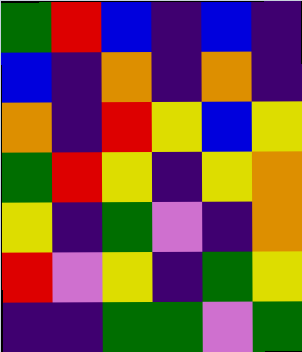[["green", "red", "blue", "indigo", "blue", "indigo"], ["blue", "indigo", "orange", "indigo", "orange", "indigo"], ["orange", "indigo", "red", "yellow", "blue", "yellow"], ["green", "red", "yellow", "indigo", "yellow", "orange"], ["yellow", "indigo", "green", "violet", "indigo", "orange"], ["red", "violet", "yellow", "indigo", "green", "yellow"], ["indigo", "indigo", "green", "green", "violet", "green"]]